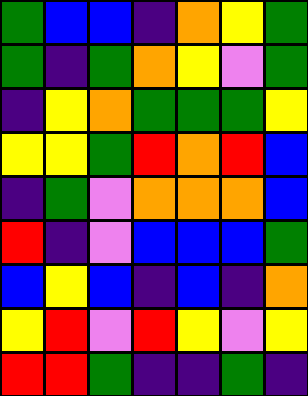[["green", "blue", "blue", "indigo", "orange", "yellow", "green"], ["green", "indigo", "green", "orange", "yellow", "violet", "green"], ["indigo", "yellow", "orange", "green", "green", "green", "yellow"], ["yellow", "yellow", "green", "red", "orange", "red", "blue"], ["indigo", "green", "violet", "orange", "orange", "orange", "blue"], ["red", "indigo", "violet", "blue", "blue", "blue", "green"], ["blue", "yellow", "blue", "indigo", "blue", "indigo", "orange"], ["yellow", "red", "violet", "red", "yellow", "violet", "yellow"], ["red", "red", "green", "indigo", "indigo", "green", "indigo"]]